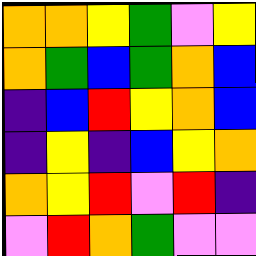[["orange", "orange", "yellow", "green", "violet", "yellow"], ["orange", "green", "blue", "green", "orange", "blue"], ["indigo", "blue", "red", "yellow", "orange", "blue"], ["indigo", "yellow", "indigo", "blue", "yellow", "orange"], ["orange", "yellow", "red", "violet", "red", "indigo"], ["violet", "red", "orange", "green", "violet", "violet"]]